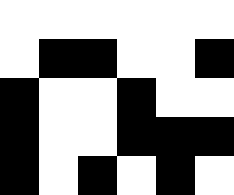[["white", "white", "white", "white", "white", "white"], ["white", "black", "black", "white", "white", "black"], ["black", "white", "white", "black", "white", "white"], ["black", "white", "white", "black", "black", "black"], ["black", "white", "black", "white", "black", "white"]]